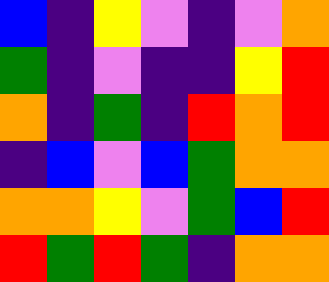[["blue", "indigo", "yellow", "violet", "indigo", "violet", "orange"], ["green", "indigo", "violet", "indigo", "indigo", "yellow", "red"], ["orange", "indigo", "green", "indigo", "red", "orange", "red"], ["indigo", "blue", "violet", "blue", "green", "orange", "orange"], ["orange", "orange", "yellow", "violet", "green", "blue", "red"], ["red", "green", "red", "green", "indigo", "orange", "orange"]]